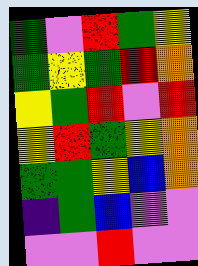[["green", "violet", "red", "green", "yellow"], ["green", "yellow", "green", "red", "orange"], ["yellow", "green", "red", "violet", "red"], ["yellow", "red", "green", "yellow", "orange"], ["green", "green", "yellow", "blue", "orange"], ["indigo", "green", "blue", "violet", "violet"], ["violet", "violet", "red", "violet", "violet"]]